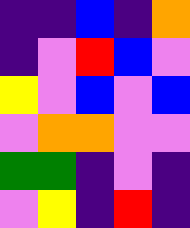[["indigo", "indigo", "blue", "indigo", "orange"], ["indigo", "violet", "red", "blue", "violet"], ["yellow", "violet", "blue", "violet", "blue"], ["violet", "orange", "orange", "violet", "violet"], ["green", "green", "indigo", "violet", "indigo"], ["violet", "yellow", "indigo", "red", "indigo"]]